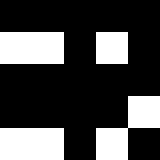[["black", "black", "black", "black", "black"], ["white", "white", "black", "white", "black"], ["black", "black", "black", "black", "black"], ["black", "black", "black", "black", "white"], ["white", "white", "black", "white", "black"]]